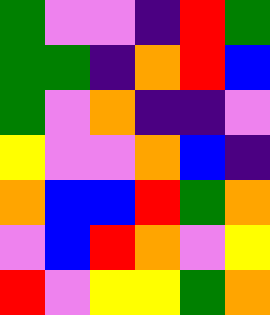[["green", "violet", "violet", "indigo", "red", "green"], ["green", "green", "indigo", "orange", "red", "blue"], ["green", "violet", "orange", "indigo", "indigo", "violet"], ["yellow", "violet", "violet", "orange", "blue", "indigo"], ["orange", "blue", "blue", "red", "green", "orange"], ["violet", "blue", "red", "orange", "violet", "yellow"], ["red", "violet", "yellow", "yellow", "green", "orange"]]